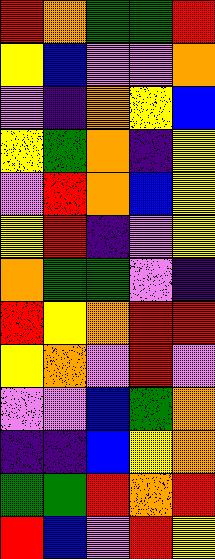[["red", "orange", "green", "green", "red"], ["yellow", "blue", "violet", "violet", "orange"], ["violet", "indigo", "orange", "yellow", "blue"], ["yellow", "green", "orange", "indigo", "yellow"], ["violet", "red", "orange", "blue", "yellow"], ["yellow", "red", "indigo", "violet", "yellow"], ["orange", "green", "green", "violet", "indigo"], ["red", "yellow", "orange", "red", "red"], ["yellow", "orange", "violet", "red", "violet"], ["violet", "violet", "blue", "green", "orange"], ["indigo", "indigo", "blue", "yellow", "orange"], ["green", "green", "red", "orange", "red"], ["red", "blue", "violet", "red", "yellow"]]